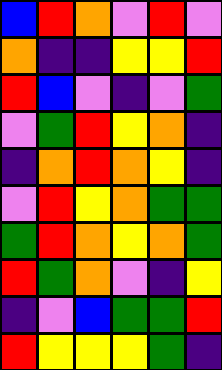[["blue", "red", "orange", "violet", "red", "violet"], ["orange", "indigo", "indigo", "yellow", "yellow", "red"], ["red", "blue", "violet", "indigo", "violet", "green"], ["violet", "green", "red", "yellow", "orange", "indigo"], ["indigo", "orange", "red", "orange", "yellow", "indigo"], ["violet", "red", "yellow", "orange", "green", "green"], ["green", "red", "orange", "yellow", "orange", "green"], ["red", "green", "orange", "violet", "indigo", "yellow"], ["indigo", "violet", "blue", "green", "green", "red"], ["red", "yellow", "yellow", "yellow", "green", "indigo"]]